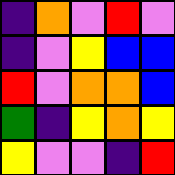[["indigo", "orange", "violet", "red", "violet"], ["indigo", "violet", "yellow", "blue", "blue"], ["red", "violet", "orange", "orange", "blue"], ["green", "indigo", "yellow", "orange", "yellow"], ["yellow", "violet", "violet", "indigo", "red"]]